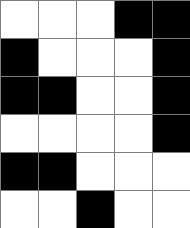[["white", "white", "white", "black", "black"], ["black", "white", "white", "white", "black"], ["black", "black", "white", "white", "black"], ["white", "white", "white", "white", "black"], ["black", "black", "white", "white", "white"], ["white", "white", "black", "white", "white"]]